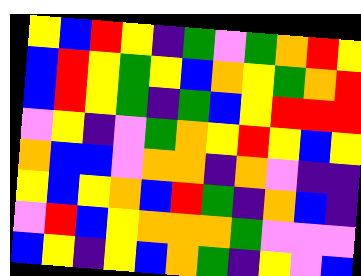[["yellow", "blue", "red", "yellow", "indigo", "green", "violet", "green", "orange", "red", "yellow"], ["blue", "red", "yellow", "green", "yellow", "blue", "orange", "yellow", "green", "orange", "red"], ["blue", "red", "yellow", "green", "indigo", "green", "blue", "yellow", "red", "red", "red"], ["violet", "yellow", "indigo", "violet", "green", "orange", "yellow", "red", "yellow", "blue", "yellow"], ["orange", "blue", "blue", "violet", "orange", "orange", "indigo", "orange", "violet", "indigo", "indigo"], ["yellow", "blue", "yellow", "orange", "blue", "red", "green", "indigo", "orange", "blue", "indigo"], ["violet", "red", "blue", "yellow", "orange", "orange", "orange", "green", "violet", "violet", "violet"], ["blue", "yellow", "indigo", "yellow", "blue", "orange", "green", "indigo", "yellow", "violet", "blue"]]